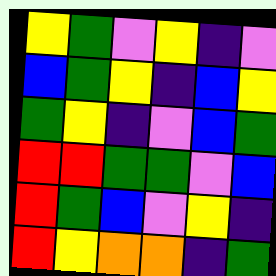[["yellow", "green", "violet", "yellow", "indigo", "violet"], ["blue", "green", "yellow", "indigo", "blue", "yellow"], ["green", "yellow", "indigo", "violet", "blue", "green"], ["red", "red", "green", "green", "violet", "blue"], ["red", "green", "blue", "violet", "yellow", "indigo"], ["red", "yellow", "orange", "orange", "indigo", "green"]]